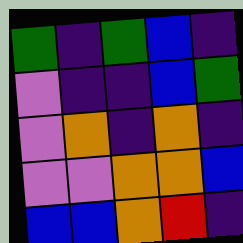[["green", "indigo", "green", "blue", "indigo"], ["violet", "indigo", "indigo", "blue", "green"], ["violet", "orange", "indigo", "orange", "indigo"], ["violet", "violet", "orange", "orange", "blue"], ["blue", "blue", "orange", "red", "indigo"]]